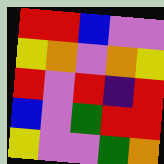[["red", "red", "blue", "violet", "violet"], ["yellow", "orange", "violet", "orange", "yellow"], ["red", "violet", "red", "indigo", "red"], ["blue", "violet", "green", "red", "red"], ["yellow", "violet", "violet", "green", "orange"]]